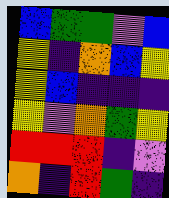[["blue", "green", "green", "violet", "blue"], ["yellow", "indigo", "orange", "blue", "yellow"], ["yellow", "blue", "indigo", "indigo", "indigo"], ["yellow", "violet", "orange", "green", "yellow"], ["red", "red", "red", "indigo", "violet"], ["orange", "indigo", "red", "green", "indigo"]]